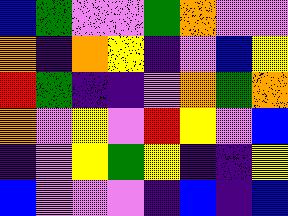[["blue", "green", "violet", "violet", "green", "orange", "violet", "violet"], ["orange", "indigo", "orange", "yellow", "indigo", "violet", "blue", "yellow"], ["red", "green", "indigo", "indigo", "violet", "orange", "green", "orange"], ["orange", "violet", "yellow", "violet", "red", "yellow", "violet", "blue"], ["indigo", "violet", "yellow", "green", "yellow", "indigo", "indigo", "yellow"], ["blue", "violet", "violet", "violet", "indigo", "blue", "indigo", "blue"]]